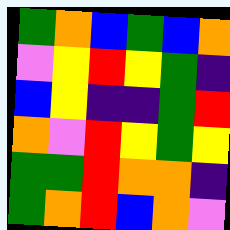[["green", "orange", "blue", "green", "blue", "orange"], ["violet", "yellow", "red", "yellow", "green", "indigo"], ["blue", "yellow", "indigo", "indigo", "green", "red"], ["orange", "violet", "red", "yellow", "green", "yellow"], ["green", "green", "red", "orange", "orange", "indigo"], ["green", "orange", "red", "blue", "orange", "violet"]]